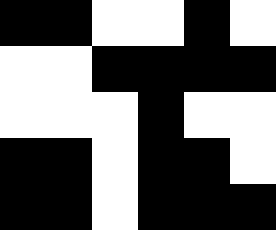[["black", "black", "white", "white", "black", "white"], ["white", "white", "black", "black", "black", "black"], ["white", "white", "white", "black", "white", "white"], ["black", "black", "white", "black", "black", "white"], ["black", "black", "white", "black", "black", "black"]]